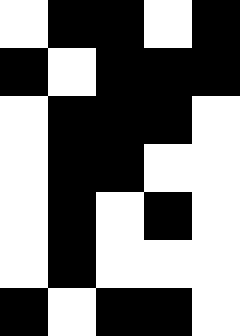[["white", "black", "black", "white", "black"], ["black", "white", "black", "black", "black"], ["white", "black", "black", "black", "white"], ["white", "black", "black", "white", "white"], ["white", "black", "white", "black", "white"], ["white", "black", "white", "white", "white"], ["black", "white", "black", "black", "white"]]